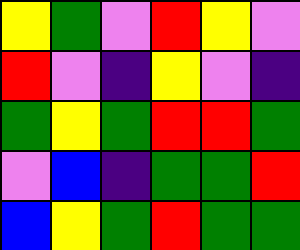[["yellow", "green", "violet", "red", "yellow", "violet"], ["red", "violet", "indigo", "yellow", "violet", "indigo"], ["green", "yellow", "green", "red", "red", "green"], ["violet", "blue", "indigo", "green", "green", "red"], ["blue", "yellow", "green", "red", "green", "green"]]